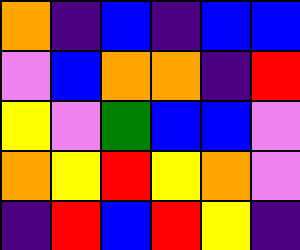[["orange", "indigo", "blue", "indigo", "blue", "blue"], ["violet", "blue", "orange", "orange", "indigo", "red"], ["yellow", "violet", "green", "blue", "blue", "violet"], ["orange", "yellow", "red", "yellow", "orange", "violet"], ["indigo", "red", "blue", "red", "yellow", "indigo"]]